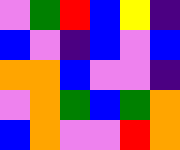[["violet", "green", "red", "blue", "yellow", "indigo"], ["blue", "violet", "indigo", "blue", "violet", "blue"], ["orange", "orange", "blue", "violet", "violet", "indigo"], ["violet", "orange", "green", "blue", "green", "orange"], ["blue", "orange", "violet", "violet", "red", "orange"]]